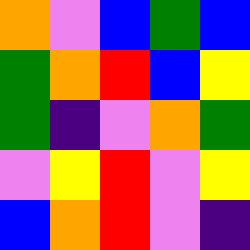[["orange", "violet", "blue", "green", "blue"], ["green", "orange", "red", "blue", "yellow"], ["green", "indigo", "violet", "orange", "green"], ["violet", "yellow", "red", "violet", "yellow"], ["blue", "orange", "red", "violet", "indigo"]]